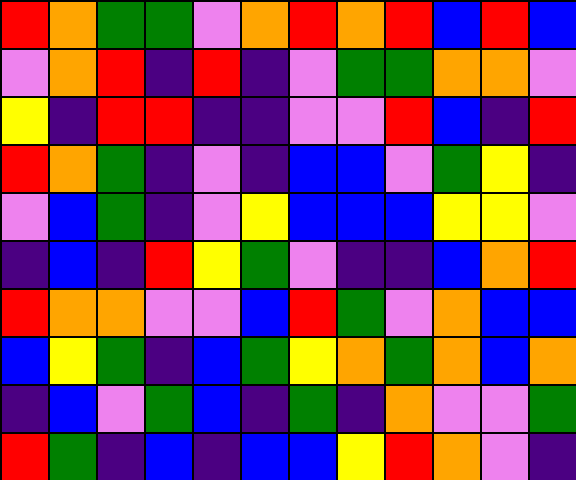[["red", "orange", "green", "green", "violet", "orange", "red", "orange", "red", "blue", "red", "blue"], ["violet", "orange", "red", "indigo", "red", "indigo", "violet", "green", "green", "orange", "orange", "violet"], ["yellow", "indigo", "red", "red", "indigo", "indigo", "violet", "violet", "red", "blue", "indigo", "red"], ["red", "orange", "green", "indigo", "violet", "indigo", "blue", "blue", "violet", "green", "yellow", "indigo"], ["violet", "blue", "green", "indigo", "violet", "yellow", "blue", "blue", "blue", "yellow", "yellow", "violet"], ["indigo", "blue", "indigo", "red", "yellow", "green", "violet", "indigo", "indigo", "blue", "orange", "red"], ["red", "orange", "orange", "violet", "violet", "blue", "red", "green", "violet", "orange", "blue", "blue"], ["blue", "yellow", "green", "indigo", "blue", "green", "yellow", "orange", "green", "orange", "blue", "orange"], ["indigo", "blue", "violet", "green", "blue", "indigo", "green", "indigo", "orange", "violet", "violet", "green"], ["red", "green", "indigo", "blue", "indigo", "blue", "blue", "yellow", "red", "orange", "violet", "indigo"]]